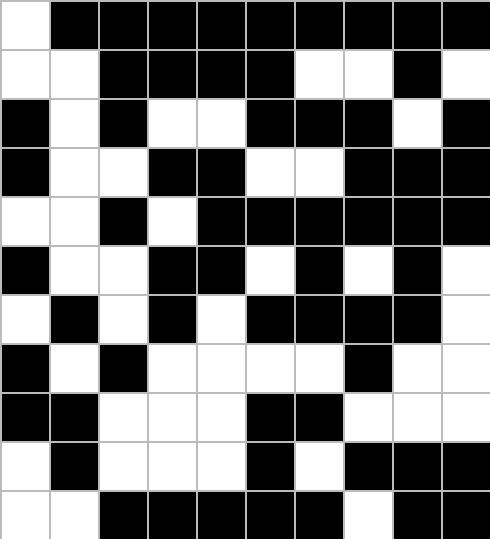[["white", "black", "black", "black", "black", "black", "black", "black", "black", "black"], ["white", "white", "black", "black", "black", "black", "white", "white", "black", "white"], ["black", "white", "black", "white", "white", "black", "black", "black", "white", "black"], ["black", "white", "white", "black", "black", "white", "white", "black", "black", "black"], ["white", "white", "black", "white", "black", "black", "black", "black", "black", "black"], ["black", "white", "white", "black", "black", "white", "black", "white", "black", "white"], ["white", "black", "white", "black", "white", "black", "black", "black", "black", "white"], ["black", "white", "black", "white", "white", "white", "white", "black", "white", "white"], ["black", "black", "white", "white", "white", "black", "black", "white", "white", "white"], ["white", "black", "white", "white", "white", "black", "white", "black", "black", "black"], ["white", "white", "black", "black", "black", "black", "black", "white", "black", "black"]]